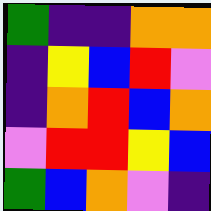[["green", "indigo", "indigo", "orange", "orange"], ["indigo", "yellow", "blue", "red", "violet"], ["indigo", "orange", "red", "blue", "orange"], ["violet", "red", "red", "yellow", "blue"], ["green", "blue", "orange", "violet", "indigo"]]